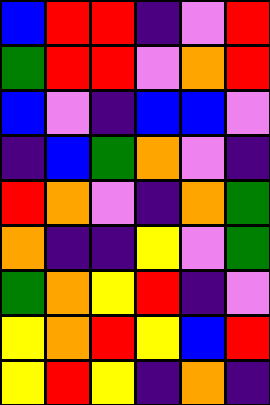[["blue", "red", "red", "indigo", "violet", "red"], ["green", "red", "red", "violet", "orange", "red"], ["blue", "violet", "indigo", "blue", "blue", "violet"], ["indigo", "blue", "green", "orange", "violet", "indigo"], ["red", "orange", "violet", "indigo", "orange", "green"], ["orange", "indigo", "indigo", "yellow", "violet", "green"], ["green", "orange", "yellow", "red", "indigo", "violet"], ["yellow", "orange", "red", "yellow", "blue", "red"], ["yellow", "red", "yellow", "indigo", "orange", "indigo"]]